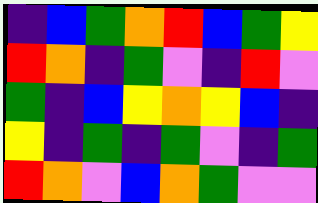[["indigo", "blue", "green", "orange", "red", "blue", "green", "yellow"], ["red", "orange", "indigo", "green", "violet", "indigo", "red", "violet"], ["green", "indigo", "blue", "yellow", "orange", "yellow", "blue", "indigo"], ["yellow", "indigo", "green", "indigo", "green", "violet", "indigo", "green"], ["red", "orange", "violet", "blue", "orange", "green", "violet", "violet"]]